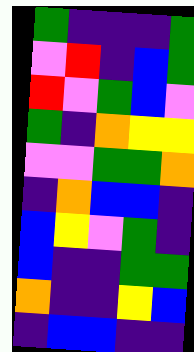[["green", "indigo", "indigo", "indigo", "green"], ["violet", "red", "indigo", "blue", "green"], ["red", "violet", "green", "blue", "violet"], ["green", "indigo", "orange", "yellow", "yellow"], ["violet", "violet", "green", "green", "orange"], ["indigo", "orange", "blue", "blue", "indigo"], ["blue", "yellow", "violet", "green", "indigo"], ["blue", "indigo", "indigo", "green", "green"], ["orange", "indigo", "indigo", "yellow", "blue"], ["indigo", "blue", "blue", "indigo", "indigo"]]